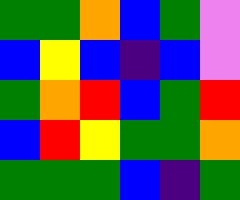[["green", "green", "orange", "blue", "green", "violet"], ["blue", "yellow", "blue", "indigo", "blue", "violet"], ["green", "orange", "red", "blue", "green", "red"], ["blue", "red", "yellow", "green", "green", "orange"], ["green", "green", "green", "blue", "indigo", "green"]]